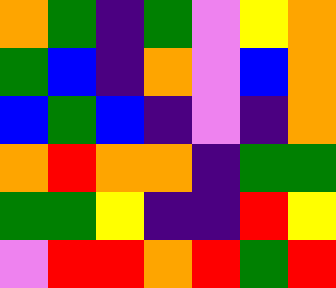[["orange", "green", "indigo", "green", "violet", "yellow", "orange"], ["green", "blue", "indigo", "orange", "violet", "blue", "orange"], ["blue", "green", "blue", "indigo", "violet", "indigo", "orange"], ["orange", "red", "orange", "orange", "indigo", "green", "green"], ["green", "green", "yellow", "indigo", "indigo", "red", "yellow"], ["violet", "red", "red", "orange", "red", "green", "red"]]